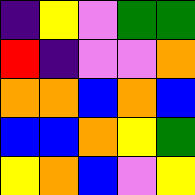[["indigo", "yellow", "violet", "green", "green"], ["red", "indigo", "violet", "violet", "orange"], ["orange", "orange", "blue", "orange", "blue"], ["blue", "blue", "orange", "yellow", "green"], ["yellow", "orange", "blue", "violet", "yellow"]]